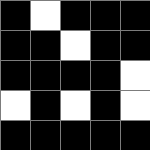[["black", "white", "black", "black", "black"], ["black", "black", "white", "black", "black"], ["black", "black", "black", "black", "white"], ["white", "black", "white", "black", "white"], ["black", "black", "black", "black", "black"]]